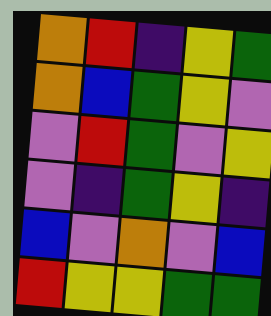[["orange", "red", "indigo", "yellow", "green"], ["orange", "blue", "green", "yellow", "violet"], ["violet", "red", "green", "violet", "yellow"], ["violet", "indigo", "green", "yellow", "indigo"], ["blue", "violet", "orange", "violet", "blue"], ["red", "yellow", "yellow", "green", "green"]]